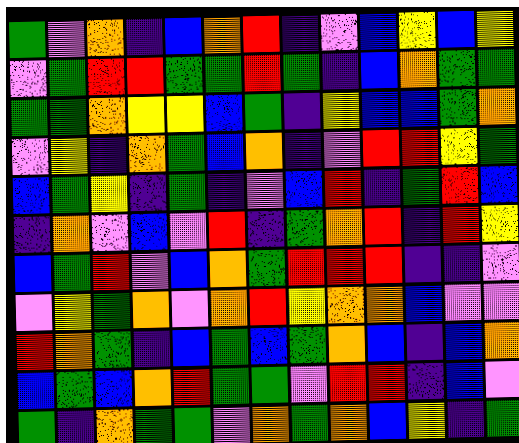[["green", "violet", "orange", "indigo", "blue", "orange", "red", "indigo", "violet", "blue", "yellow", "blue", "yellow"], ["violet", "green", "red", "red", "green", "green", "red", "green", "indigo", "blue", "orange", "green", "green"], ["green", "green", "orange", "yellow", "yellow", "blue", "green", "indigo", "yellow", "blue", "blue", "green", "orange"], ["violet", "yellow", "indigo", "orange", "green", "blue", "orange", "indigo", "violet", "red", "red", "yellow", "green"], ["blue", "green", "yellow", "indigo", "green", "indigo", "violet", "blue", "red", "indigo", "green", "red", "blue"], ["indigo", "orange", "violet", "blue", "violet", "red", "indigo", "green", "orange", "red", "indigo", "red", "yellow"], ["blue", "green", "red", "violet", "blue", "orange", "green", "red", "red", "red", "indigo", "indigo", "violet"], ["violet", "yellow", "green", "orange", "violet", "orange", "red", "yellow", "orange", "orange", "blue", "violet", "violet"], ["red", "orange", "green", "indigo", "blue", "green", "blue", "green", "orange", "blue", "indigo", "blue", "orange"], ["blue", "green", "blue", "orange", "red", "green", "green", "violet", "red", "red", "indigo", "blue", "violet"], ["green", "indigo", "orange", "green", "green", "violet", "orange", "green", "orange", "blue", "yellow", "indigo", "green"]]